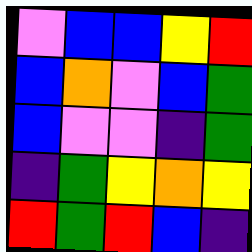[["violet", "blue", "blue", "yellow", "red"], ["blue", "orange", "violet", "blue", "green"], ["blue", "violet", "violet", "indigo", "green"], ["indigo", "green", "yellow", "orange", "yellow"], ["red", "green", "red", "blue", "indigo"]]